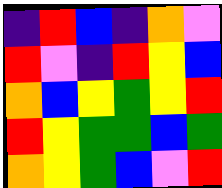[["indigo", "red", "blue", "indigo", "orange", "violet"], ["red", "violet", "indigo", "red", "yellow", "blue"], ["orange", "blue", "yellow", "green", "yellow", "red"], ["red", "yellow", "green", "green", "blue", "green"], ["orange", "yellow", "green", "blue", "violet", "red"]]